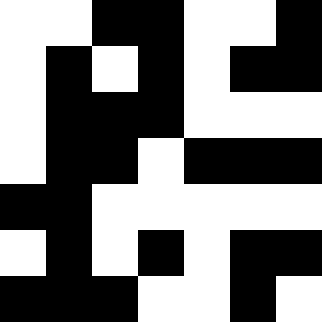[["white", "white", "black", "black", "white", "white", "black"], ["white", "black", "white", "black", "white", "black", "black"], ["white", "black", "black", "black", "white", "white", "white"], ["white", "black", "black", "white", "black", "black", "black"], ["black", "black", "white", "white", "white", "white", "white"], ["white", "black", "white", "black", "white", "black", "black"], ["black", "black", "black", "white", "white", "black", "white"]]